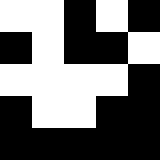[["white", "white", "black", "white", "black"], ["black", "white", "black", "black", "white"], ["white", "white", "white", "white", "black"], ["black", "white", "white", "black", "black"], ["black", "black", "black", "black", "black"]]